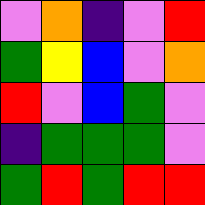[["violet", "orange", "indigo", "violet", "red"], ["green", "yellow", "blue", "violet", "orange"], ["red", "violet", "blue", "green", "violet"], ["indigo", "green", "green", "green", "violet"], ["green", "red", "green", "red", "red"]]